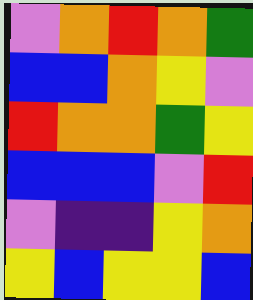[["violet", "orange", "red", "orange", "green"], ["blue", "blue", "orange", "yellow", "violet"], ["red", "orange", "orange", "green", "yellow"], ["blue", "blue", "blue", "violet", "red"], ["violet", "indigo", "indigo", "yellow", "orange"], ["yellow", "blue", "yellow", "yellow", "blue"]]